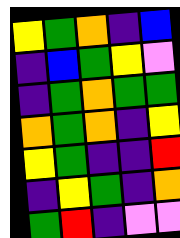[["yellow", "green", "orange", "indigo", "blue"], ["indigo", "blue", "green", "yellow", "violet"], ["indigo", "green", "orange", "green", "green"], ["orange", "green", "orange", "indigo", "yellow"], ["yellow", "green", "indigo", "indigo", "red"], ["indigo", "yellow", "green", "indigo", "orange"], ["green", "red", "indigo", "violet", "violet"]]